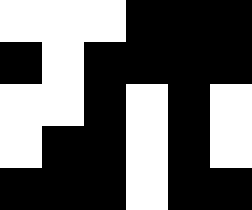[["white", "white", "white", "black", "black", "black"], ["black", "white", "black", "black", "black", "black"], ["white", "white", "black", "white", "black", "white"], ["white", "black", "black", "white", "black", "white"], ["black", "black", "black", "white", "black", "black"]]